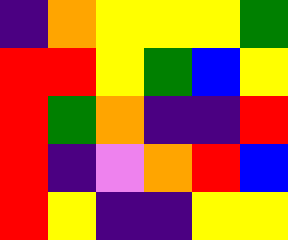[["indigo", "orange", "yellow", "yellow", "yellow", "green"], ["red", "red", "yellow", "green", "blue", "yellow"], ["red", "green", "orange", "indigo", "indigo", "red"], ["red", "indigo", "violet", "orange", "red", "blue"], ["red", "yellow", "indigo", "indigo", "yellow", "yellow"]]